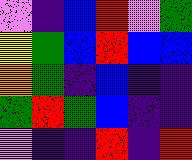[["violet", "indigo", "blue", "red", "violet", "green"], ["yellow", "green", "blue", "red", "blue", "blue"], ["orange", "green", "indigo", "blue", "indigo", "indigo"], ["green", "red", "green", "blue", "indigo", "indigo"], ["violet", "indigo", "indigo", "red", "indigo", "red"]]